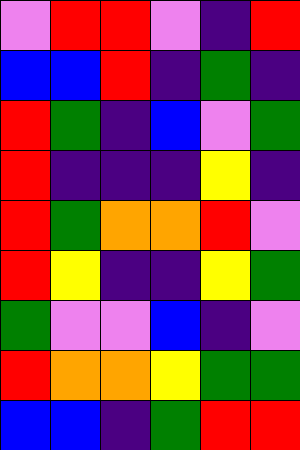[["violet", "red", "red", "violet", "indigo", "red"], ["blue", "blue", "red", "indigo", "green", "indigo"], ["red", "green", "indigo", "blue", "violet", "green"], ["red", "indigo", "indigo", "indigo", "yellow", "indigo"], ["red", "green", "orange", "orange", "red", "violet"], ["red", "yellow", "indigo", "indigo", "yellow", "green"], ["green", "violet", "violet", "blue", "indigo", "violet"], ["red", "orange", "orange", "yellow", "green", "green"], ["blue", "blue", "indigo", "green", "red", "red"]]